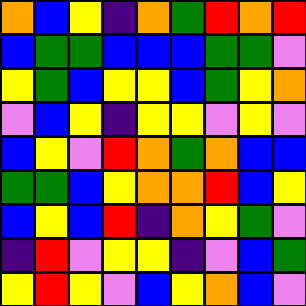[["orange", "blue", "yellow", "indigo", "orange", "green", "red", "orange", "red"], ["blue", "green", "green", "blue", "blue", "blue", "green", "green", "violet"], ["yellow", "green", "blue", "yellow", "yellow", "blue", "green", "yellow", "orange"], ["violet", "blue", "yellow", "indigo", "yellow", "yellow", "violet", "yellow", "violet"], ["blue", "yellow", "violet", "red", "orange", "green", "orange", "blue", "blue"], ["green", "green", "blue", "yellow", "orange", "orange", "red", "blue", "yellow"], ["blue", "yellow", "blue", "red", "indigo", "orange", "yellow", "green", "violet"], ["indigo", "red", "violet", "yellow", "yellow", "indigo", "violet", "blue", "green"], ["yellow", "red", "yellow", "violet", "blue", "yellow", "orange", "blue", "violet"]]